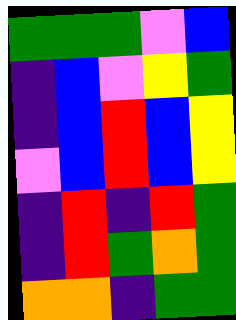[["green", "green", "green", "violet", "blue"], ["indigo", "blue", "violet", "yellow", "green"], ["indigo", "blue", "red", "blue", "yellow"], ["violet", "blue", "red", "blue", "yellow"], ["indigo", "red", "indigo", "red", "green"], ["indigo", "red", "green", "orange", "green"], ["orange", "orange", "indigo", "green", "green"]]